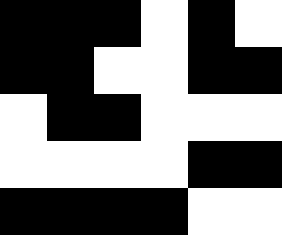[["black", "black", "black", "white", "black", "white"], ["black", "black", "white", "white", "black", "black"], ["white", "black", "black", "white", "white", "white"], ["white", "white", "white", "white", "black", "black"], ["black", "black", "black", "black", "white", "white"]]